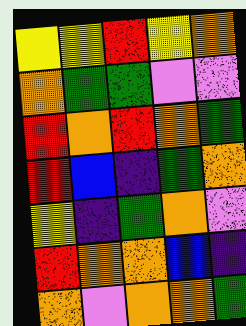[["yellow", "yellow", "red", "yellow", "orange"], ["orange", "green", "green", "violet", "violet"], ["red", "orange", "red", "orange", "green"], ["red", "blue", "indigo", "green", "orange"], ["yellow", "indigo", "green", "orange", "violet"], ["red", "orange", "orange", "blue", "indigo"], ["orange", "violet", "orange", "orange", "green"]]